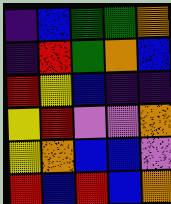[["indigo", "blue", "green", "green", "orange"], ["indigo", "red", "green", "orange", "blue"], ["red", "yellow", "blue", "indigo", "indigo"], ["yellow", "red", "violet", "violet", "orange"], ["yellow", "orange", "blue", "blue", "violet"], ["red", "blue", "red", "blue", "orange"]]